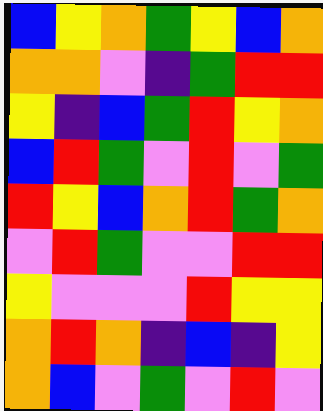[["blue", "yellow", "orange", "green", "yellow", "blue", "orange"], ["orange", "orange", "violet", "indigo", "green", "red", "red"], ["yellow", "indigo", "blue", "green", "red", "yellow", "orange"], ["blue", "red", "green", "violet", "red", "violet", "green"], ["red", "yellow", "blue", "orange", "red", "green", "orange"], ["violet", "red", "green", "violet", "violet", "red", "red"], ["yellow", "violet", "violet", "violet", "red", "yellow", "yellow"], ["orange", "red", "orange", "indigo", "blue", "indigo", "yellow"], ["orange", "blue", "violet", "green", "violet", "red", "violet"]]